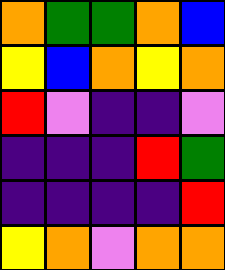[["orange", "green", "green", "orange", "blue"], ["yellow", "blue", "orange", "yellow", "orange"], ["red", "violet", "indigo", "indigo", "violet"], ["indigo", "indigo", "indigo", "red", "green"], ["indigo", "indigo", "indigo", "indigo", "red"], ["yellow", "orange", "violet", "orange", "orange"]]